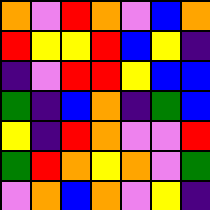[["orange", "violet", "red", "orange", "violet", "blue", "orange"], ["red", "yellow", "yellow", "red", "blue", "yellow", "indigo"], ["indigo", "violet", "red", "red", "yellow", "blue", "blue"], ["green", "indigo", "blue", "orange", "indigo", "green", "blue"], ["yellow", "indigo", "red", "orange", "violet", "violet", "red"], ["green", "red", "orange", "yellow", "orange", "violet", "green"], ["violet", "orange", "blue", "orange", "violet", "yellow", "indigo"]]